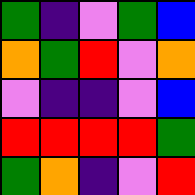[["green", "indigo", "violet", "green", "blue"], ["orange", "green", "red", "violet", "orange"], ["violet", "indigo", "indigo", "violet", "blue"], ["red", "red", "red", "red", "green"], ["green", "orange", "indigo", "violet", "red"]]